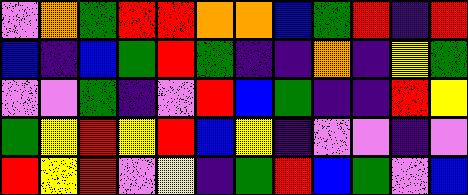[["violet", "orange", "green", "red", "red", "orange", "orange", "blue", "green", "red", "indigo", "red"], ["blue", "indigo", "blue", "green", "red", "green", "indigo", "indigo", "orange", "indigo", "yellow", "green"], ["violet", "violet", "green", "indigo", "violet", "red", "blue", "green", "indigo", "indigo", "red", "yellow"], ["green", "yellow", "red", "yellow", "red", "blue", "yellow", "indigo", "violet", "violet", "indigo", "violet"], ["red", "yellow", "red", "violet", "yellow", "indigo", "green", "red", "blue", "green", "violet", "blue"]]